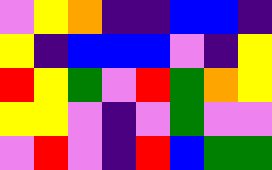[["violet", "yellow", "orange", "indigo", "indigo", "blue", "blue", "indigo"], ["yellow", "indigo", "blue", "blue", "blue", "violet", "indigo", "yellow"], ["red", "yellow", "green", "violet", "red", "green", "orange", "yellow"], ["yellow", "yellow", "violet", "indigo", "violet", "green", "violet", "violet"], ["violet", "red", "violet", "indigo", "red", "blue", "green", "green"]]